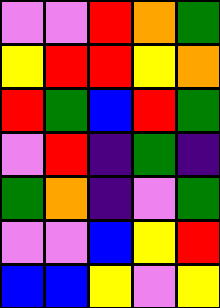[["violet", "violet", "red", "orange", "green"], ["yellow", "red", "red", "yellow", "orange"], ["red", "green", "blue", "red", "green"], ["violet", "red", "indigo", "green", "indigo"], ["green", "orange", "indigo", "violet", "green"], ["violet", "violet", "blue", "yellow", "red"], ["blue", "blue", "yellow", "violet", "yellow"]]